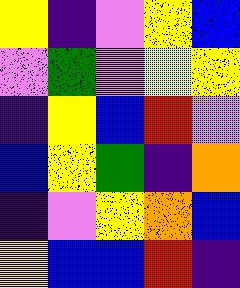[["yellow", "indigo", "violet", "yellow", "blue"], ["violet", "green", "violet", "yellow", "yellow"], ["indigo", "yellow", "blue", "red", "violet"], ["blue", "yellow", "green", "indigo", "orange"], ["indigo", "violet", "yellow", "orange", "blue"], ["yellow", "blue", "blue", "red", "indigo"]]